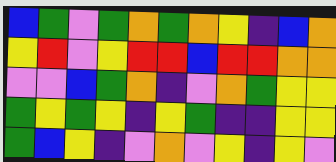[["blue", "green", "violet", "green", "orange", "green", "orange", "yellow", "indigo", "blue", "orange"], ["yellow", "red", "violet", "yellow", "red", "red", "blue", "red", "red", "orange", "orange"], ["violet", "violet", "blue", "green", "orange", "indigo", "violet", "orange", "green", "yellow", "yellow"], ["green", "yellow", "green", "yellow", "indigo", "yellow", "green", "indigo", "indigo", "yellow", "yellow"], ["green", "blue", "yellow", "indigo", "violet", "orange", "violet", "yellow", "indigo", "yellow", "violet"]]